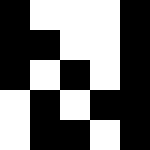[["black", "white", "white", "white", "black"], ["black", "black", "white", "white", "black"], ["black", "white", "black", "white", "black"], ["white", "black", "white", "black", "black"], ["white", "black", "black", "white", "black"]]